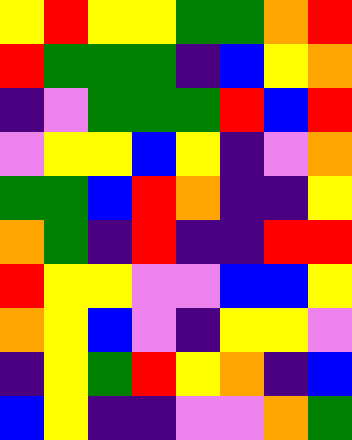[["yellow", "red", "yellow", "yellow", "green", "green", "orange", "red"], ["red", "green", "green", "green", "indigo", "blue", "yellow", "orange"], ["indigo", "violet", "green", "green", "green", "red", "blue", "red"], ["violet", "yellow", "yellow", "blue", "yellow", "indigo", "violet", "orange"], ["green", "green", "blue", "red", "orange", "indigo", "indigo", "yellow"], ["orange", "green", "indigo", "red", "indigo", "indigo", "red", "red"], ["red", "yellow", "yellow", "violet", "violet", "blue", "blue", "yellow"], ["orange", "yellow", "blue", "violet", "indigo", "yellow", "yellow", "violet"], ["indigo", "yellow", "green", "red", "yellow", "orange", "indigo", "blue"], ["blue", "yellow", "indigo", "indigo", "violet", "violet", "orange", "green"]]